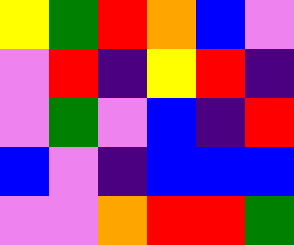[["yellow", "green", "red", "orange", "blue", "violet"], ["violet", "red", "indigo", "yellow", "red", "indigo"], ["violet", "green", "violet", "blue", "indigo", "red"], ["blue", "violet", "indigo", "blue", "blue", "blue"], ["violet", "violet", "orange", "red", "red", "green"]]